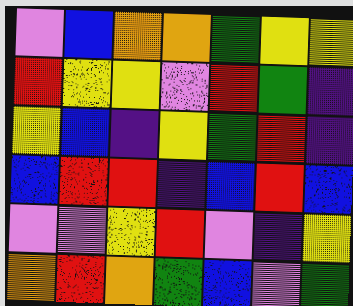[["violet", "blue", "orange", "orange", "green", "yellow", "yellow"], ["red", "yellow", "yellow", "violet", "red", "green", "indigo"], ["yellow", "blue", "indigo", "yellow", "green", "red", "indigo"], ["blue", "red", "red", "indigo", "blue", "red", "blue"], ["violet", "violet", "yellow", "red", "violet", "indigo", "yellow"], ["orange", "red", "orange", "green", "blue", "violet", "green"]]